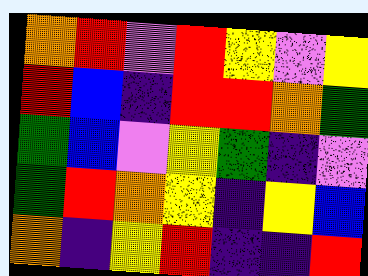[["orange", "red", "violet", "red", "yellow", "violet", "yellow"], ["red", "blue", "indigo", "red", "red", "orange", "green"], ["green", "blue", "violet", "yellow", "green", "indigo", "violet"], ["green", "red", "orange", "yellow", "indigo", "yellow", "blue"], ["orange", "indigo", "yellow", "red", "indigo", "indigo", "red"]]